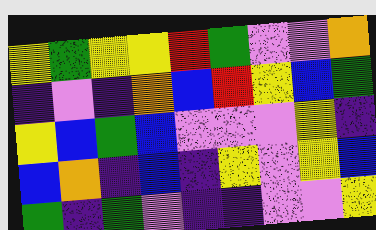[["yellow", "green", "yellow", "yellow", "red", "green", "violet", "violet", "orange"], ["indigo", "violet", "indigo", "orange", "blue", "red", "yellow", "blue", "green"], ["yellow", "blue", "green", "blue", "violet", "violet", "violet", "yellow", "indigo"], ["blue", "orange", "indigo", "blue", "indigo", "yellow", "violet", "yellow", "blue"], ["green", "indigo", "green", "violet", "indigo", "indigo", "violet", "violet", "yellow"]]